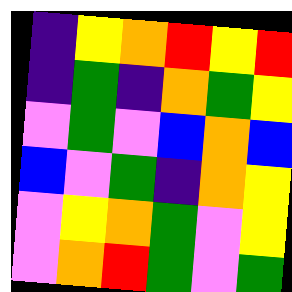[["indigo", "yellow", "orange", "red", "yellow", "red"], ["indigo", "green", "indigo", "orange", "green", "yellow"], ["violet", "green", "violet", "blue", "orange", "blue"], ["blue", "violet", "green", "indigo", "orange", "yellow"], ["violet", "yellow", "orange", "green", "violet", "yellow"], ["violet", "orange", "red", "green", "violet", "green"]]